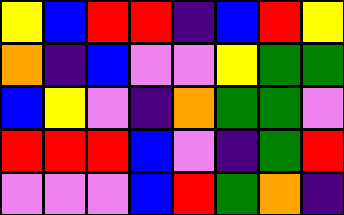[["yellow", "blue", "red", "red", "indigo", "blue", "red", "yellow"], ["orange", "indigo", "blue", "violet", "violet", "yellow", "green", "green"], ["blue", "yellow", "violet", "indigo", "orange", "green", "green", "violet"], ["red", "red", "red", "blue", "violet", "indigo", "green", "red"], ["violet", "violet", "violet", "blue", "red", "green", "orange", "indigo"]]